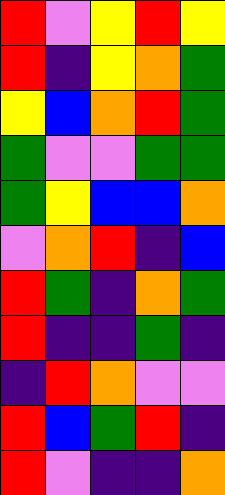[["red", "violet", "yellow", "red", "yellow"], ["red", "indigo", "yellow", "orange", "green"], ["yellow", "blue", "orange", "red", "green"], ["green", "violet", "violet", "green", "green"], ["green", "yellow", "blue", "blue", "orange"], ["violet", "orange", "red", "indigo", "blue"], ["red", "green", "indigo", "orange", "green"], ["red", "indigo", "indigo", "green", "indigo"], ["indigo", "red", "orange", "violet", "violet"], ["red", "blue", "green", "red", "indigo"], ["red", "violet", "indigo", "indigo", "orange"]]